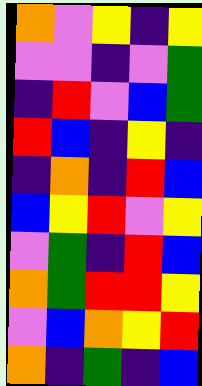[["orange", "violet", "yellow", "indigo", "yellow"], ["violet", "violet", "indigo", "violet", "green"], ["indigo", "red", "violet", "blue", "green"], ["red", "blue", "indigo", "yellow", "indigo"], ["indigo", "orange", "indigo", "red", "blue"], ["blue", "yellow", "red", "violet", "yellow"], ["violet", "green", "indigo", "red", "blue"], ["orange", "green", "red", "red", "yellow"], ["violet", "blue", "orange", "yellow", "red"], ["orange", "indigo", "green", "indigo", "blue"]]